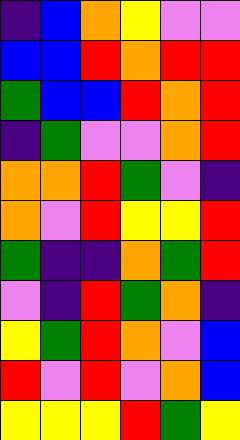[["indigo", "blue", "orange", "yellow", "violet", "violet"], ["blue", "blue", "red", "orange", "red", "red"], ["green", "blue", "blue", "red", "orange", "red"], ["indigo", "green", "violet", "violet", "orange", "red"], ["orange", "orange", "red", "green", "violet", "indigo"], ["orange", "violet", "red", "yellow", "yellow", "red"], ["green", "indigo", "indigo", "orange", "green", "red"], ["violet", "indigo", "red", "green", "orange", "indigo"], ["yellow", "green", "red", "orange", "violet", "blue"], ["red", "violet", "red", "violet", "orange", "blue"], ["yellow", "yellow", "yellow", "red", "green", "yellow"]]